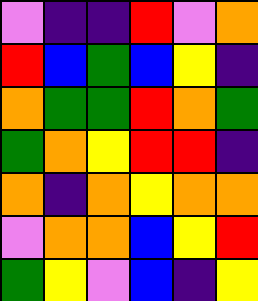[["violet", "indigo", "indigo", "red", "violet", "orange"], ["red", "blue", "green", "blue", "yellow", "indigo"], ["orange", "green", "green", "red", "orange", "green"], ["green", "orange", "yellow", "red", "red", "indigo"], ["orange", "indigo", "orange", "yellow", "orange", "orange"], ["violet", "orange", "orange", "blue", "yellow", "red"], ["green", "yellow", "violet", "blue", "indigo", "yellow"]]